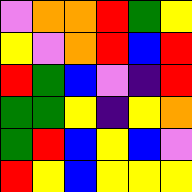[["violet", "orange", "orange", "red", "green", "yellow"], ["yellow", "violet", "orange", "red", "blue", "red"], ["red", "green", "blue", "violet", "indigo", "red"], ["green", "green", "yellow", "indigo", "yellow", "orange"], ["green", "red", "blue", "yellow", "blue", "violet"], ["red", "yellow", "blue", "yellow", "yellow", "yellow"]]